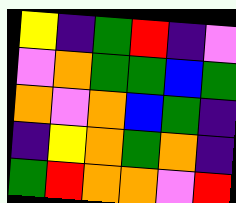[["yellow", "indigo", "green", "red", "indigo", "violet"], ["violet", "orange", "green", "green", "blue", "green"], ["orange", "violet", "orange", "blue", "green", "indigo"], ["indigo", "yellow", "orange", "green", "orange", "indigo"], ["green", "red", "orange", "orange", "violet", "red"]]